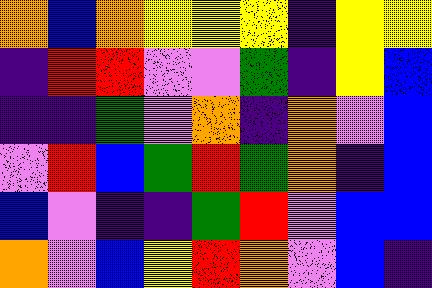[["orange", "blue", "orange", "yellow", "yellow", "yellow", "indigo", "yellow", "yellow"], ["indigo", "red", "red", "violet", "violet", "green", "indigo", "yellow", "blue"], ["indigo", "indigo", "green", "violet", "orange", "indigo", "orange", "violet", "blue"], ["violet", "red", "blue", "green", "red", "green", "orange", "indigo", "blue"], ["blue", "violet", "indigo", "indigo", "green", "red", "violet", "blue", "blue"], ["orange", "violet", "blue", "yellow", "red", "orange", "violet", "blue", "indigo"]]